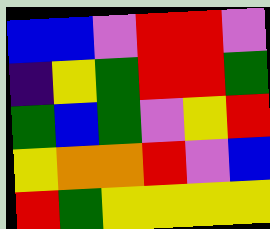[["blue", "blue", "violet", "red", "red", "violet"], ["indigo", "yellow", "green", "red", "red", "green"], ["green", "blue", "green", "violet", "yellow", "red"], ["yellow", "orange", "orange", "red", "violet", "blue"], ["red", "green", "yellow", "yellow", "yellow", "yellow"]]